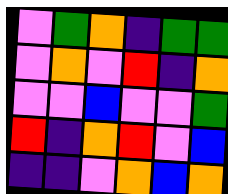[["violet", "green", "orange", "indigo", "green", "green"], ["violet", "orange", "violet", "red", "indigo", "orange"], ["violet", "violet", "blue", "violet", "violet", "green"], ["red", "indigo", "orange", "red", "violet", "blue"], ["indigo", "indigo", "violet", "orange", "blue", "orange"]]